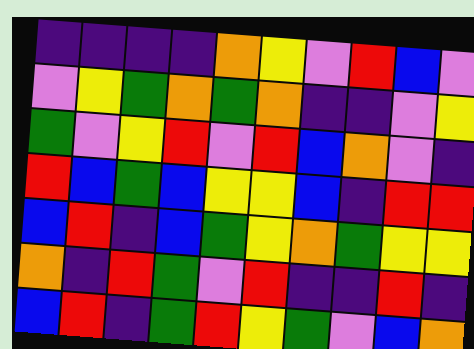[["indigo", "indigo", "indigo", "indigo", "orange", "yellow", "violet", "red", "blue", "violet"], ["violet", "yellow", "green", "orange", "green", "orange", "indigo", "indigo", "violet", "yellow"], ["green", "violet", "yellow", "red", "violet", "red", "blue", "orange", "violet", "indigo"], ["red", "blue", "green", "blue", "yellow", "yellow", "blue", "indigo", "red", "red"], ["blue", "red", "indigo", "blue", "green", "yellow", "orange", "green", "yellow", "yellow"], ["orange", "indigo", "red", "green", "violet", "red", "indigo", "indigo", "red", "indigo"], ["blue", "red", "indigo", "green", "red", "yellow", "green", "violet", "blue", "orange"]]